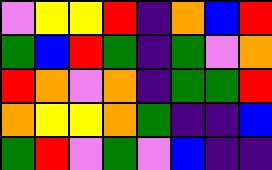[["violet", "yellow", "yellow", "red", "indigo", "orange", "blue", "red"], ["green", "blue", "red", "green", "indigo", "green", "violet", "orange"], ["red", "orange", "violet", "orange", "indigo", "green", "green", "red"], ["orange", "yellow", "yellow", "orange", "green", "indigo", "indigo", "blue"], ["green", "red", "violet", "green", "violet", "blue", "indigo", "indigo"]]